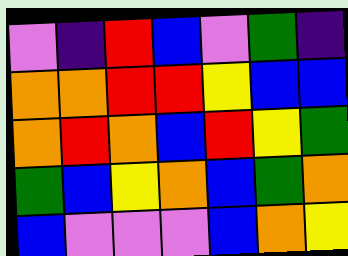[["violet", "indigo", "red", "blue", "violet", "green", "indigo"], ["orange", "orange", "red", "red", "yellow", "blue", "blue"], ["orange", "red", "orange", "blue", "red", "yellow", "green"], ["green", "blue", "yellow", "orange", "blue", "green", "orange"], ["blue", "violet", "violet", "violet", "blue", "orange", "yellow"]]